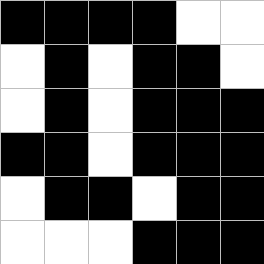[["black", "black", "black", "black", "white", "white"], ["white", "black", "white", "black", "black", "white"], ["white", "black", "white", "black", "black", "black"], ["black", "black", "white", "black", "black", "black"], ["white", "black", "black", "white", "black", "black"], ["white", "white", "white", "black", "black", "black"]]